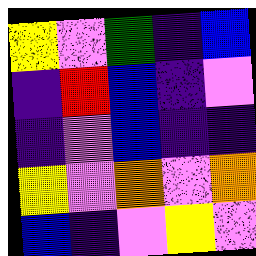[["yellow", "violet", "green", "indigo", "blue"], ["indigo", "red", "blue", "indigo", "violet"], ["indigo", "violet", "blue", "indigo", "indigo"], ["yellow", "violet", "orange", "violet", "orange"], ["blue", "indigo", "violet", "yellow", "violet"]]